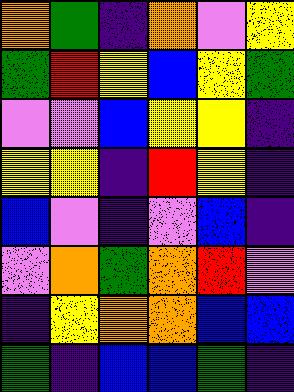[["orange", "green", "indigo", "orange", "violet", "yellow"], ["green", "red", "yellow", "blue", "yellow", "green"], ["violet", "violet", "blue", "yellow", "yellow", "indigo"], ["yellow", "yellow", "indigo", "red", "yellow", "indigo"], ["blue", "violet", "indigo", "violet", "blue", "indigo"], ["violet", "orange", "green", "orange", "red", "violet"], ["indigo", "yellow", "orange", "orange", "blue", "blue"], ["green", "indigo", "blue", "blue", "green", "indigo"]]